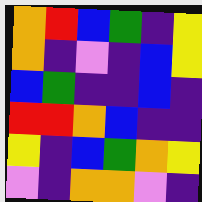[["orange", "red", "blue", "green", "indigo", "yellow"], ["orange", "indigo", "violet", "indigo", "blue", "yellow"], ["blue", "green", "indigo", "indigo", "blue", "indigo"], ["red", "red", "orange", "blue", "indigo", "indigo"], ["yellow", "indigo", "blue", "green", "orange", "yellow"], ["violet", "indigo", "orange", "orange", "violet", "indigo"]]